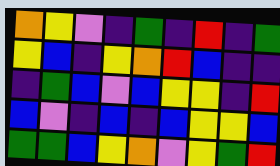[["orange", "yellow", "violet", "indigo", "green", "indigo", "red", "indigo", "green"], ["yellow", "blue", "indigo", "yellow", "orange", "red", "blue", "indigo", "indigo"], ["indigo", "green", "blue", "violet", "blue", "yellow", "yellow", "indigo", "red"], ["blue", "violet", "indigo", "blue", "indigo", "blue", "yellow", "yellow", "blue"], ["green", "green", "blue", "yellow", "orange", "violet", "yellow", "green", "red"]]